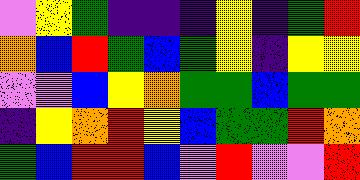[["violet", "yellow", "green", "indigo", "indigo", "indigo", "yellow", "indigo", "green", "red"], ["orange", "blue", "red", "green", "blue", "green", "yellow", "indigo", "yellow", "yellow"], ["violet", "violet", "blue", "yellow", "orange", "green", "green", "blue", "green", "green"], ["indigo", "yellow", "orange", "red", "yellow", "blue", "green", "green", "red", "orange"], ["green", "blue", "red", "red", "blue", "violet", "red", "violet", "violet", "red"]]